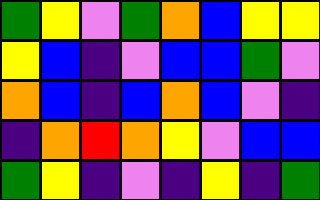[["green", "yellow", "violet", "green", "orange", "blue", "yellow", "yellow"], ["yellow", "blue", "indigo", "violet", "blue", "blue", "green", "violet"], ["orange", "blue", "indigo", "blue", "orange", "blue", "violet", "indigo"], ["indigo", "orange", "red", "orange", "yellow", "violet", "blue", "blue"], ["green", "yellow", "indigo", "violet", "indigo", "yellow", "indigo", "green"]]